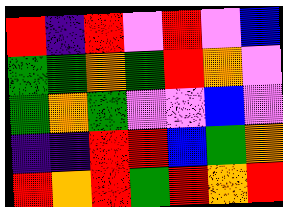[["red", "indigo", "red", "violet", "red", "violet", "blue"], ["green", "green", "orange", "green", "red", "orange", "violet"], ["green", "orange", "green", "violet", "violet", "blue", "violet"], ["indigo", "indigo", "red", "red", "blue", "green", "orange"], ["red", "orange", "red", "green", "red", "orange", "red"]]